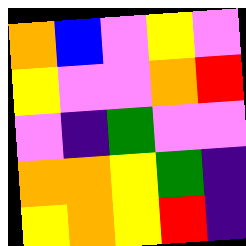[["orange", "blue", "violet", "yellow", "violet"], ["yellow", "violet", "violet", "orange", "red"], ["violet", "indigo", "green", "violet", "violet"], ["orange", "orange", "yellow", "green", "indigo"], ["yellow", "orange", "yellow", "red", "indigo"]]